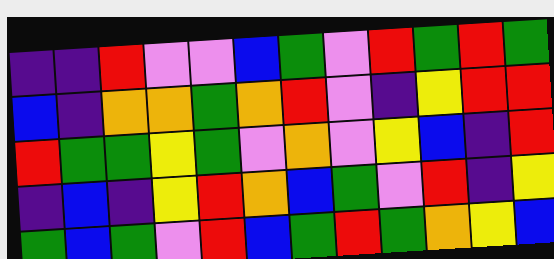[["indigo", "indigo", "red", "violet", "violet", "blue", "green", "violet", "red", "green", "red", "green"], ["blue", "indigo", "orange", "orange", "green", "orange", "red", "violet", "indigo", "yellow", "red", "red"], ["red", "green", "green", "yellow", "green", "violet", "orange", "violet", "yellow", "blue", "indigo", "red"], ["indigo", "blue", "indigo", "yellow", "red", "orange", "blue", "green", "violet", "red", "indigo", "yellow"], ["green", "blue", "green", "violet", "red", "blue", "green", "red", "green", "orange", "yellow", "blue"]]